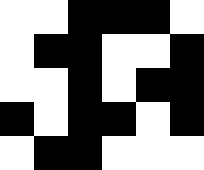[["white", "white", "black", "black", "black", "white"], ["white", "black", "black", "white", "white", "black"], ["white", "white", "black", "white", "black", "black"], ["black", "white", "black", "black", "white", "black"], ["white", "black", "black", "white", "white", "white"]]